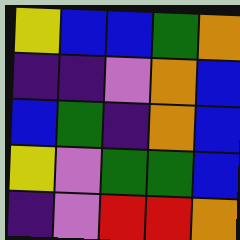[["yellow", "blue", "blue", "green", "orange"], ["indigo", "indigo", "violet", "orange", "blue"], ["blue", "green", "indigo", "orange", "blue"], ["yellow", "violet", "green", "green", "blue"], ["indigo", "violet", "red", "red", "orange"]]